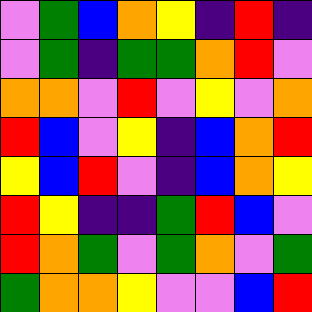[["violet", "green", "blue", "orange", "yellow", "indigo", "red", "indigo"], ["violet", "green", "indigo", "green", "green", "orange", "red", "violet"], ["orange", "orange", "violet", "red", "violet", "yellow", "violet", "orange"], ["red", "blue", "violet", "yellow", "indigo", "blue", "orange", "red"], ["yellow", "blue", "red", "violet", "indigo", "blue", "orange", "yellow"], ["red", "yellow", "indigo", "indigo", "green", "red", "blue", "violet"], ["red", "orange", "green", "violet", "green", "orange", "violet", "green"], ["green", "orange", "orange", "yellow", "violet", "violet", "blue", "red"]]